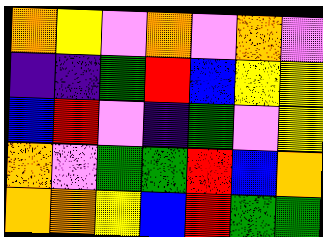[["orange", "yellow", "violet", "orange", "violet", "orange", "violet"], ["indigo", "indigo", "green", "red", "blue", "yellow", "yellow"], ["blue", "red", "violet", "indigo", "green", "violet", "yellow"], ["orange", "violet", "green", "green", "red", "blue", "orange"], ["orange", "orange", "yellow", "blue", "red", "green", "green"]]